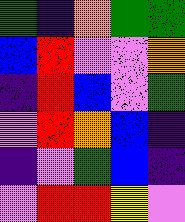[["green", "indigo", "orange", "green", "green"], ["blue", "red", "violet", "violet", "orange"], ["indigo", "red", "blue", "violet", "green"], ["violet", "red", "orange", "blue", "indigo"], ["indigo", "violet", "green", "blue", "indigo"], ["violet", "red", "red", "yellow", "violet"]]